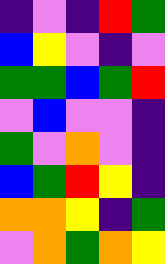[["indigo", "violet", "indigo", "red", "green"], ["blue", "yellow", "violet", "indigo", "violet"], ["green", "green", "blue", "green", "red"], ["violet", "blue", "violet", "violet", "indigo"], ["green", "violet", "orange", "violet", "indigo"], ["blue", "green", "red", "yellow", "indigo"], ["orange", "orange", "yellow", "indigo", "green"], ["violet", "orange", "green", "orange", "yellow"]]